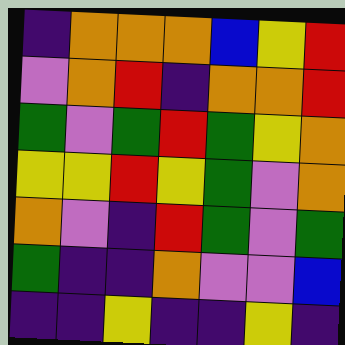[["indigo", "orange", "orange", "orange", "blue", "yellow", "red"], ["violet", "orange", "red", "indigo", "orange", "orange", "red"], ["green", "violet", "green", "red", "green", "yellow", "orange"], ["yellow", "yellow", "red", "yellow", "green", "violet", "orange"], ["orange", "violet", "indigo", "red", "green", "violet", "green"], ["green", "indigo", "indigo", "orange", "violet", "violet", "blue"], ["indigo", "indigo", "yellow", "indigo", "indigo", "yellow", "indigo"]]